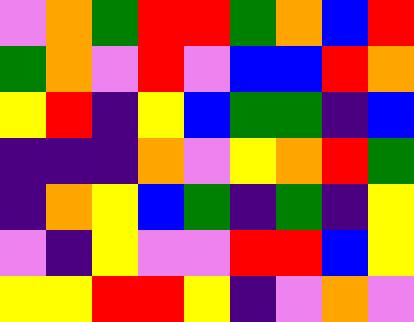[["violet", "orange", "green", "red", "red", "green", "orange", "blue", "red"], ["green", "orange", "violet", "red", "violet", "blue", "blue", "red", "orange"], ["yellow", "red", "indigo", "yellow", "blue", "green", "green", "indigo", "blue"], ["indigo", "indigo", "indigo", "orange", "violet", "yellow", "orange", "red", "green"], ["indigo", "orange", "yellow", "blue", "green", "indigo", "green", "indigo", "yellow"], ["violet", "indigo", "yellow", "violet", "violet", "red", "red", "blue", "yellow"], ["yellow", "yellow", "red", "red", "yellow", "indigo", "violet", "orange", "violet"]]